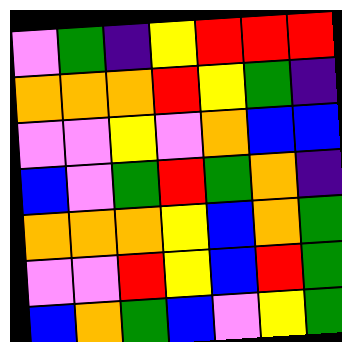[["violet", "green", "indigo", "yellow", "red", "red", "red"], ["orange", "orange", "orange", "red", "yellow", "green", "indigo"], ["violet", "violet", "yellow", "violet", "orange", "blue", "blue"], ["blue", "violet", "green", "red", "green", "orange", "indigo"], ["orange", "orange", "orange", "yellow", "blue", "orange", "green"], ["violet", "violet", "red", "yellow", "blue", "red", "green"], ["blue", "orange", "green", "blue", "violet", "yellow", "green"]]